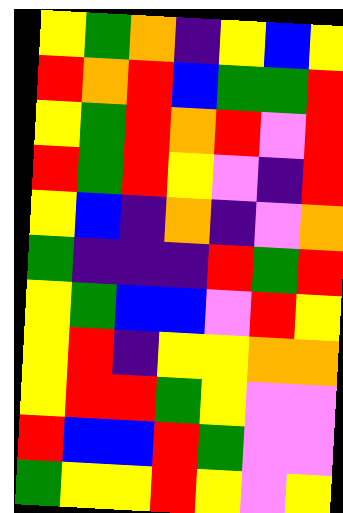[["yellow", "green", "orange", "indigo", "yellow", "blue", "yellow"], ["red", "orange", "red", "blue", "green", "green", "red"], ["yellow", "green", "red", "orange", "red", "violet", "red"], ["red", "green", "red", "yellow", "violet", "indigo", "red"], ["yellow", "blue", "indigo", "orange", "indigo", "violet", "orange"], ["green", "indigo", "indigo", "indigo", "red", "green", "red"], ["yellow", "green", "blue", "blue", "violet", "red", "yellow"], ["yellow", "red", "indigo", "yellow", "yellow", "orange", "orange"], ["yellow", "red", "red", "green", "yellow", "violet", "violet"], ["red", "blue", "blue", "red", "green", "violet", "violet"], ["green", "yellow", "yellow", "red", "yellow", "violet", "yellow"]]